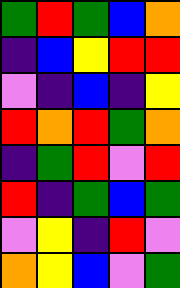[["green", "red", "green", "blue", "orange"], ["indigo", "blue", "yellow", "red", "red"], ["violet", "indigo", "blue", "indigo", "yellow"], ["red", "orange", "red", "green", "orange"], ["indigo", "green", "red", "violet", "red"], ["red", "indigo", "green", "blue", "green"], ["violet", "yellow", "indigo", "red", "violet"], ["orange", "yellow", "blue", "violet", "green"]]